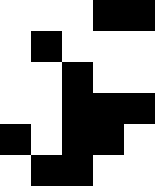[["white", "white", "white", "black", "black"], ["white", "black", "white", "white", "white"], ["white", "white", "black", "white", "white"], ["white", "white", "black", "black", "black"], ["black", "white", "black", "black", "white"], ["white", "black", "black", "white", "white"]]